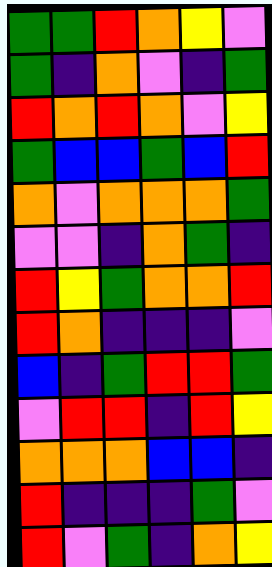[["green", "green", "red", "orange", "yellow", "violet"], ["green", "indigo", "orange", "violet", "indigo", "green"], ["red", "orange", "red", "orange", "violet", "yellow"], ["green", "blue", "blue", "green", "blue", "red"], ["orange", "violet", "orange", "orange", "orange", "green"], ["violet", "violet", "indigo", "orange", "green", "indigo"], ["red", "yellow", "green", "orange", "orange", "red"], ["red", "orange", "indigo", "indigo", "indigo", "violet"], ["blue", "indigo", "green", "red", "red", "green"], ["violet", "red", "red", "indigo", "red", "yellow"], ["orange", "orange", "orange", "blue", "blue", "indigo"], ["red", "indigo", "indigo", "indigo", "green", "violet"], ["red", "violet", "green", "indigo", "orange", "yellow"]]